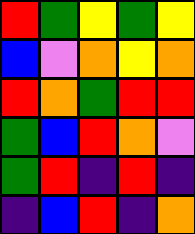[["red", "green", "yellow", "green", "yellow"], ["blue", "violet", "orange", "yellow", "orange"], ["red", "orange", "green", "red", "red"], ["green", "blue", "red", "orange", "violet"], ["green", "red", "indigo", "red", "indigo"], ["indigo", "blue", "red", "indigo", "orange"]]